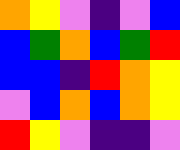[["orange", "yellow", "violet", "indigo", "violet", "blue"], ["blue", "green", "orange", "blue", "green", "red"], ["blue", "blue", "indigo", "red", "orange", "yellow"], ["violet", "blue", "orange", "blue", "orange", "yellow"], ["red", "yellow", "violet", "indigo", "indigo", "violet"]]